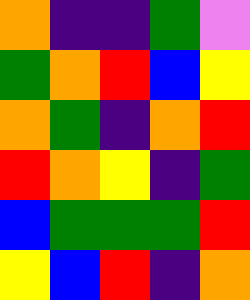[["orange", "indigo", "indigo", "green", "violet"], ["green", "orange", "red", "blue", "yellow"], ["orange", "green", "indigo", "orange", "red"], ["red", "orange", "yellow", "indigo", "green"], ["blue", "green", "green", "green", "red"], ["yellow", "blue", "red", "indigo", "orange"]]